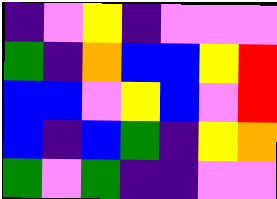[["indigo", "violet", "yellow", "indigo", "violet", "violet", "violet"], ["green", "indigo", "orange", "blue", "blue", "yellow", "red"], ["blue", "blue", "violet", "yellow", "blue", "violet", "red"], ["blue", "indigo", "blue", "green", "indigo", "yellow", "orange"], ["green", "violet", "green", "indigo", "indigo", "violet", "violet"]]